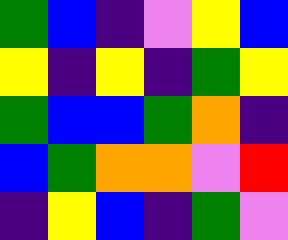[["green", "blue", "indigo", "violet", "yellow", "blue"], ["yellow", "indigo", "yellow", "indigo", "green", "yellow"], ["green", "blue", "blue", "green", "orange", "indigo"], ["blue", "green", "orange", "orange", "violet", "red"], ["indigo", "yellow", "blue", "indigo", "green", "violet"]]